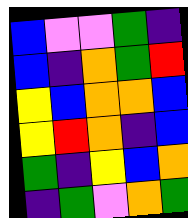[["blue", "violet", "violet", "green", "indigo"], ["blue", "indigo", "orange", "green", "red"], ["yellow", "blue", "orange", "orange", "blue"], ["yellow", "red", "orange", "indigo", "blue"], ["green", "indigo", "yellow", "blue", "orange"], ["indigo", "green", "violet", "orange", "green"]]